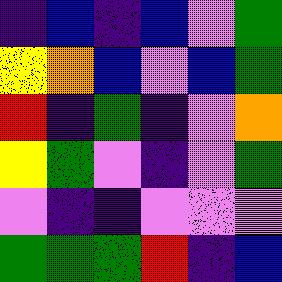[["indigo", "blue", "indigo", "blue", "violet", "green"], ["yellow", "orange", "blue", "violet", "blue", "green"], ["red", "indigo", "green", "indigo", "violet", "orange"], ["yellow", "green", "violet", "indigo", "violet", "green"], ["violet", "indigo", "indigo", "violet", "violet", "violet"], ["green", "green", "green", "red", "indigo", "blue"]]